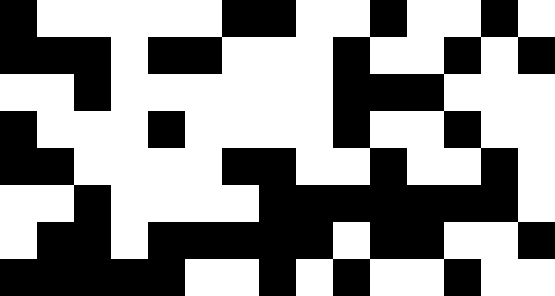[["black", "white", "white", "white", "white", "white", "black", "black", "white", "white", "black", "white", "white", "black", "white"], ["black", "black", "black", "white", "black", "black", "white", "white", "white", "black", "white", "white", "black", "white", "black"], ["white", "white", "black", "white", "white", "white", "white", "white", "white", "black", "black", "black", "white", "white", "white"], ["black", "white", "white", "white", "black", "white", "white", "white", "white", "black", "white", "white", "black", "white", "white"], ["black", "black", "white", "white", "white", "white", "black", "black", "white", "white", "black", "white", "white", "black", "white"], ["white", "white", "black", "white", "white", "white", "white", "black", "black", "black", "black", "black", "black", "black", "white"], ["white", "black", "black", "white", "black", "black", "black", "black", "black", "white", "black", "black", "white", "white", "black"], ["black", "black", "black", "black", "black", "white", "white", "black", "white", "black", "white", "white", "black", "white", "white"]]